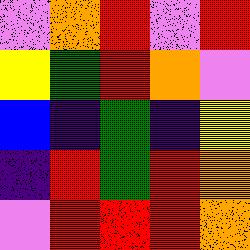[["violet", "orange", "red", "violet", "red"], ["yellow", "green", "red", "orange", "violet"], ["blue", "indigo", "green", "indigo", "yellow"], ["indigo", "red", "green", "red", "orange"], ["violet", "red", "red", "red", "orange"]]